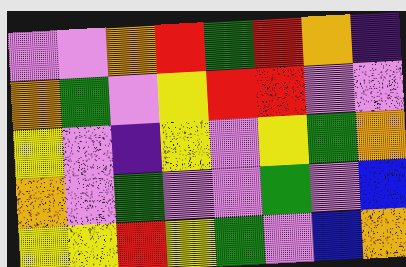[["violet", "violet", "orange", "red", "green", "red", "orange", "indigo"], ["orange", "green", "violet", "yellow", "red", "red", "violet", "violet"], ["yellow", "violet", "indigo", "yellow", "violet", "yellow", "green", "orange"], ["orange", "violet", "green", "violet", "violet", "green", "violet", "blue"], ["yellow", "yellow", "red", "yellow", "green", "violet", "blue", "orange"]]